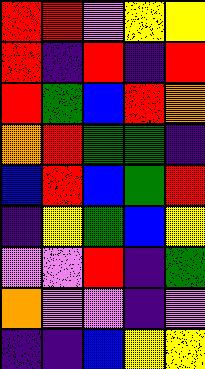[["red", "red", "violet", "yellow", "yellow"], ["red", "indigo", "red", "indigo", "red"], ["red", "green", "blue", "red", "orange"], ["orange", "red", "green", "green", "indigo"], ["blue", "red", "blue", "green", "red"], ["indigo", "yellow", "green", "blue", "yellow"], ["violet", "violet", "red", "indigo", "green"], ["orange", "violet", "violet", "indigo", "violet"], ["indigo", "indigo", "blue", "yellow", "yellow"]]